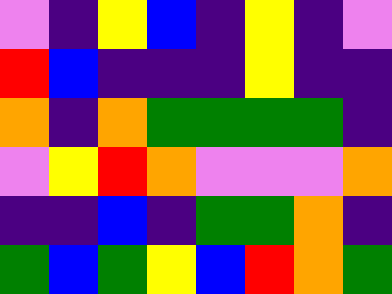[["violet", "indigo", "yellow", "blue", "indigo", "yellow", "indigo", "violet"], ["red", "blue", "indigo", "indigo", "indigo", "yellow", "indigo", "indigo"], ["orange", "indigo", "orange", "green", "green", "green", "green", "indigo"], ["violet", "yellow", "red", "orange", "violet", "violet", "violet", "orange"], ["indigo", "indigo", "blue", "indigo", "green", "green", "orange", "indigo"], ["green", "blue", "green", "yellow", "blue", "red", "orange", "green"]]